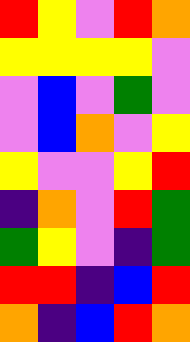[["red", "yellow", "violet", "red", "orange"], ["yellow", "yellow", "yellow", "yellow", "violet"], ["violet", "blue", "violet", "green", "violet"], ["violet", "blue", "orange", "violet", "yellow"], ["yellow", "violet", "violet", "yellow", "red"], ["indigo", "orange", "violet", "red", "green"], ["green", "yellow", "violet", "indigo", "green"], ["red", "red", "indigo", "blue", "red"], ["orange", "indigo", "blue", "red", "orange"]]